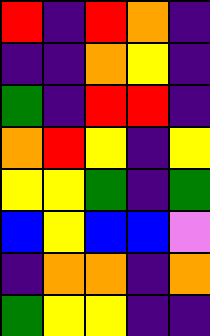[["red", "indigo", "red", "orange", "indigo"], ["indigo", "indigo", "orange", "yellow", "indigo"], ["green", "indigo", "red", "red", "indigo"], ["orange", "red", "yellow", "indigo", "yellow"], ["yellow", "yellow", "green", "indigo", "green"], ["blue", "yellow", "blue", "blue", "violet"], ["indigo", "orange", "orange", "indigo", "orange"], ["green", "yellow", "yellow", "indigo", "indigo"]]